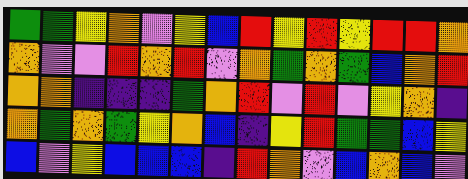[["green", "green", "yellow", "orange", "violet", "yellow", "blue", "red", "yellow", "red", "yellow", "red", "red", "orange"], ["orange", "violet", "violet", "red", "orange", "red", "violet", "orange", "green", "orange", "green", "blue", "orange", "red"], ["orange", "orange", "indigo", "indigo", "indigo", "green", "orange", "red", "violet", "red", "violet", "yellow", "orange", "indigo"], ["orange", "green", "orange", "green", "yellow", "orange", "blue", "indigo", "yellow", "red", "green", "green", "blue", "yellow"], ["blue", "violet", "yellow", "blue", "blue", "blue", "indigo", "red", "orange", "violet", "blue", "orange", "blue", "violet"]]